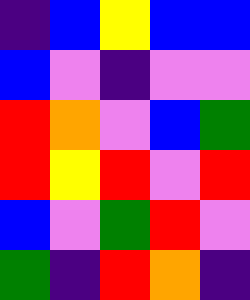[["indigo", "blue", "yellow", "blue", "blue"], ["blue", "violet", "indigo", "violet", "violet"], ["red", "orange", "violet", "blue", "green"], ["red", "yellow", "red", "violet", "red"], ["blue", "violet", "green", "red", "violet"], ["green", "indigo", "red", "orange", "indigo"]]